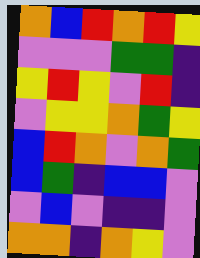[["orange", "blue", "red", "orange", "red", "yellow"], ["violet", "violet", "violet", "green", "green", "indigo"], ["yellow", "red", "yellow", "violet", "red", "indigo"], ["violet", "yellow", "yellow", "orange", "green", "yellow"], ["blue", "red", "orange", "violet", "orange", "green"], ["blue", "green", "indigo", "blue", "blue", "violet"], ["violet", "blue", "violet", "indigo", "indigo", "violet"], ["orange", "orange", "indigo", "orange", "yellow", "violet"]]